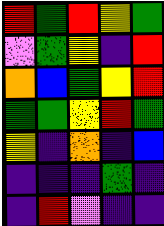[["red", "green", "red", "yellow", "green"], ["violet", "green", "yellow", "indigo", "red"], ["orange", "blue", "green", "yellow", "red"], ["green", "green", "yellow", "red", "green"], ["yellow", "indigo", "orange", "indigo", "blue"], ["indigo", "indigo", "indigo", "green", "indigo"], ["indigo", "red", "violet", "indigo", "indigo"]]